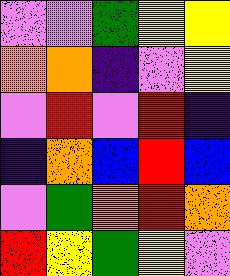[["violet", "violet", "green", "yellow", "yellow"], ["orange", "orange", "indigo", "violet", "yellow"], ["violet", "red", "violet", "red", "indigo"], ["indigo", "orange", "blue", "red", "blue"], ["violet", "green", "orange", "red", "orange"], ["red", "yellow", "green", "yellow", "violet"]]